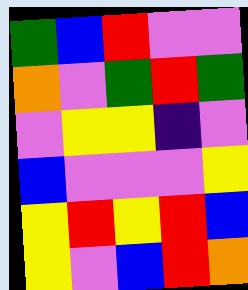[["green", "blue", "red", "violet", "violet"], ["orange", "violet", "green", "red", "green"], ["violet", "yellow", "yellow", "indigo", "violet"], ["blue", "violet", "violet", "violet", "yellow"], ["yellow", "red", "yellow", "red", "blue"], ["yellow", "violet", "blue", "red", "orange"]]